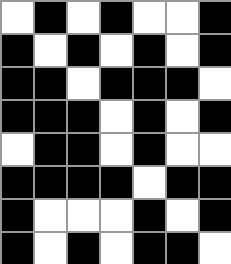[["white", "black", "white", "black", "white", "white", "black"], ["black", "white", "black", "white", "black", "white", "black"], ["black", "black", "white", "black", "black", "black", "white"], ["black", "black", "black", "white", "black", "white", "black"], ["white", "black", "black", "white", "black", "white", "white"], ["black", "black", "black", "black", "white", "black", "black"], ["black", "white", "white", "white", "black", "white", "black"], ["black", "white", "black", "white", "black", "black", "white"]]